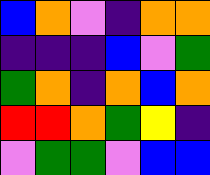[["blue", "orange", "violet", "indigo", "orange", "orange"], ["indigo", "indigo", "indigo", "blue", "violet", "green"], ["green", "orange", "indigo", "orange", "blue", "orange"], ["red", "red", "orange", "green", "yellow", "indigo"], ["violet", "green", "green", "violet", "blue", "blue"]]